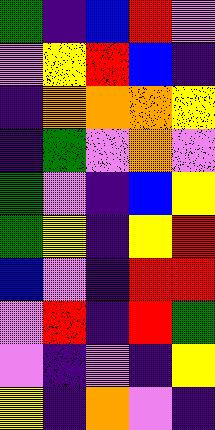[["green", "indigo", "blue", "red", "violet"], ["violet", "yellow", "red", "blue", "indigo"], ["indigo", "orange", "orange", "orange", "yellow"], ["indigo", "green", "violet", "orange", "violet"], ["green", "violet", "indigo", "blue", "yellow"], ["green", "yellow", "indigo", "yellow", "red"], ["blue", "violet", "indigo", "red", "red"], ["violet", "red", "indigo", "red", "green"], ["violet", "indigo", "violet", "indigo", "yellow"], ["yellow", "indigo", "orange", "violet", "indigo"]]